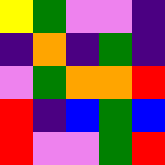[["yellow", "green", "violet", "violet", "indigo"], ["indigo", "orange", "indigo", "green", "indigo"], ["violet", "green", "orange", "orange", "red"], ["red", "indigo", "blue", "green", "blue"], ["red", "violet", "violet", "green", "red"]]